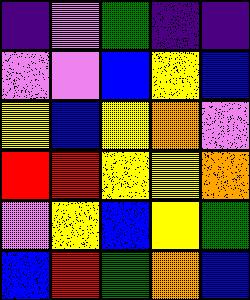[["indigo", "violet", "green", "indigo", "indigo"], ["violet", "violet", "blue", "yellow", "blue"], ["yellow", "blue", "yellow", "orange", "violet"], ["red", "red", "yellow", "yellow", "orange"], ["violet", "yellow", "blue", "yellow", "green"], ["blue", "red", "green", "orange", "blue"]]